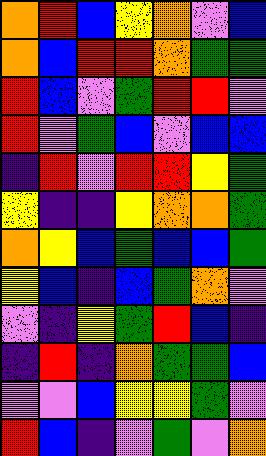[["orange", "red", "blue", "yellow", "orange", "violet", "blue"], ["orange", "blue", "red", "red", "orange", "green", "green"], ["red", "blue", "violet", "green", "red", "red", "violet"], ["red", "violet", "green", "blue", "violet", "blue", "blue"], ["indigo", "red", "violet", "red", "red", "yellow", "green"], ["yellow", "indigo", "indigo", "yellow", "orange", "orange", "green"], ["orange", "yellow", "blue", "green", "blue", "blue", "green"], ["yellow", "blue", "indigo", "blue", "green", "orange", "violet"], ["violet", "indigo", "yellow", "green", "red", "blue", "indigo"], ["indigo", "red", "indigo", "orange", "green", "green", "blue"], ["violet", "violet", "blue", "yellow", "yellow", "green", "violet"], ["red", "blue", "indigo", "violet", "green", "violet", "orange"]]